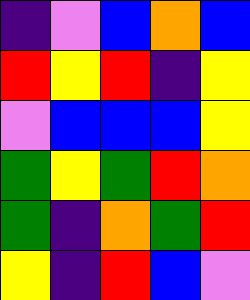[["indigo", "violet", "blue", "orange", "blue"], ["red", "yellow", "red", "indigo", "yellow"], ["violet", "blue", "blue", "blue", "yellow"], ["green", "yellow", "green", "red", "orange"], ["green", "indigo", "orange", "green", "red"], ["yellow", "indigo", "red", "blue", "violet"]]